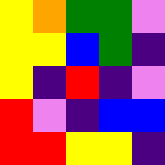[["yellow", "orange", "green", "green", "violet"], ["yellow", "yellow", "blue", "green", "indigo"], ["yellow", "indigo", "red", "indigo", "violet"], ["red", "violet", "indigo", "blue", "blue"], ["red", "red", "yellow", "yellow", "indigo"]]